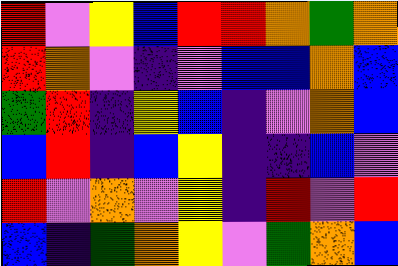[["red", "violet", "yellow", "blue", "red", "red", "orange", "green", "orange"], ["red", "orange", "violet", "indigo", "violet", "blue", "blue", "orange", "blue"], ["green", "red", "indigo", "yellow", "blue", "indigo", "violet", "orange", "blue"], ["blue", "red", "indigo", "blue", "yellow", "indigo", "indigo", "blue", "violet"], ["red", "violet", "orange", "violet", "yellow", "indigo", "red", "violet", "red"], ["blue", "indigo", "green", "orange", "yellow", "violet", "green", "orange", "blue"]]